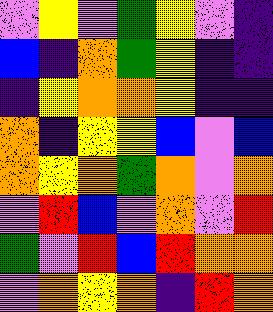[["violet", "yellow", "violet", "green", "yellow", "violet", "indigo"], ["blue", "indigo", "orange", "green", "yellow", "indigo", "indigo"], ["indigo", "yellow", "orange", "orange", "yellow", "indigo", "indigo"], ["orange", "indigo", "yellow", "yellow", "blue", "violet", "blue"], ["orange", "yellow", "orange", "green", "orange", "violet", "orange"], ["violet", "red", "blue", "violet", "orange", "violet", "red"], ["green", "violet", "red", "blue", "red", "orange", "orange"], ["violet", "orange", "yellow", "orange", "indigo", "red", "orange"]]